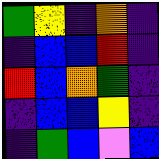[["green", "yellow", "indigo", "orange", "indigo"], ["indigo", "blue", "blue", "red", "indigo"], ["red", "blue", "orange", "green", "indigo"], ["indigo", "blue", "blue", "yellow", "indigo"], ["indigo", "green", "blue", "violet", "blue"]]